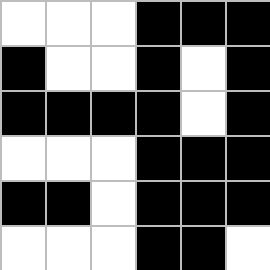[["white", "white", "white", "black", "black", "black"], ["black", "white", "white", "black", "white", "black"], ["black", "black", "black", "black", "white", "black"], ["white", "white", "white", "black", "black", "black"], ["black", "black", "white", "black", "black", "black"], ["white", "white", "white", "black", "black", "white"]]